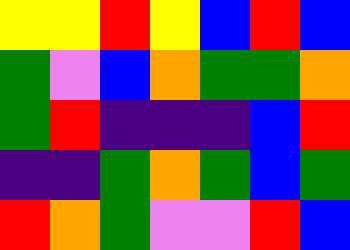[["yellow", "yellow", "red", "yellow", "blue", "red", "blue"], ["green", "violet", "blue", "orange", "green", "green", "orange"], ["green", "red", "indigo", "indigo", "indigo", "blue", "red"], ["indigo", "indigo", "green", "orange", "green", "blue", "green"], ["red", "orange", "green", "violet", "violet", "red", "blue"]]